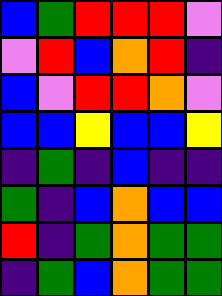[["blue", "green", "red", "red", "red", "violet"], ["violet", "red", "blue", "orange", "red", "indigo"], ["blue", "violet", "red", "red", "orange", "violet"], ["blue", "blue", "yellow", "blue", "blue", "yellow"], ["indigo", "green", "indigo", "blue", "indigo", "indigo"], ["green", "indigo", "blue", "orange", "blue", "blue"], ["red", "indigo", "green", "orange", "green", "green"], ["indigo", "green", "blue", "orange", "green", "green"]]